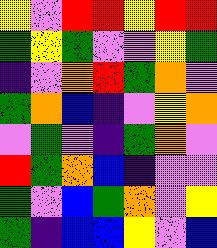[["yellow", "violet", "red", "red", "yellow", "red", "red"], ["green", "yellow", "green", "violet", "violet", "yellow", "green"], ["indigo", "violet", "orange", "red", "green", "orange", "violet"], ["green", "orange", "blue", "indigo", "violet", "yellow", "orange"], ["violet", "green", "violet", "indigo", "green", "orange", "violet"], ["red", "green", "orange", "blue", "indigo", "violet", "violet"], ["green", "violet", "blue", "green", "orange", "violet", "yellow"], ["green", "indigo", "blue", "blue", "yellow", "violet", "blue"]]